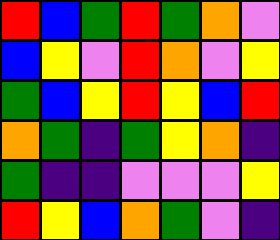[["red", "blue", "green", "red", "green", "orange", "violet"], ["blue", "yellow", "violet", "red", "orange", "violet", "yellow"], ["green", "blue", "yellow", "red", "yellow", "blue", "red"], ["orange", "green", "indigo", "green", "yellow", "orange", "indigo"], ["green", "indigo", "indigo", "violet", "violet", "violet", "yellow"], ["red", "yellow", "blue", "orange", "green", "violet", "indigo"]]